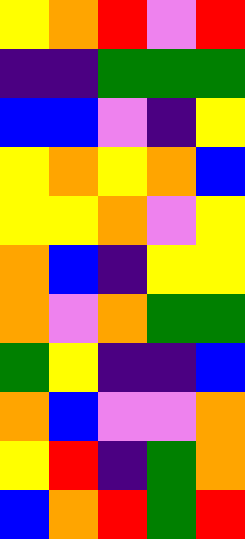[["yellow", "orange", "red", "violet", "red"], ["indigo", "indigo", "green", "green", "green"], ["blue", "blue", "violet", "indigo", "yellow"], ["yellow", "orange", "yellow", "orange", "blue"], ["yellow", "yellow", "orange", "violet", "yellow"], ["orange", "blue", "indigo", "yellow", "yellow"], ["orange", "violet", "orange", "green", "green"], ["green", "yellow", "indigo", "indigo", "blue"], ["orange", "blue", "violet", "violet", "orange"], ["yellow", "red", "indigo", "green", "orange"], ["blue", "orange", "red", "green", "red"]]